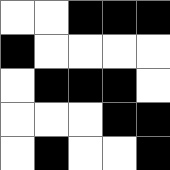[["white", "white", "black", "black", "black"], ["black", "white", "white", "white", "white"], ["white", "black", "black", "black", "white"], ["white", "white", "white", "black", "black"], ["white", "black", "white", "white", "black"]]